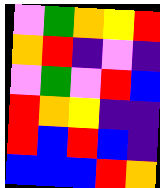[["violet", "green", "orange", "yellow", "red"], ["orange", "red", "indigo", "violet", "indigo"], ["violet", "green", "violet", "red", "blue"], ["red", "orange", "yellow", "indigo", "indigo"], ["red", "blue", "red", "blue", "indigo"], ["blue", "blue", "blue", "red", "orange"]]